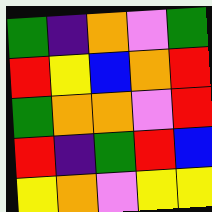[["green", "indigo", "orange", "violet", "green"], ["red", "yellow", "blue", "orange", "red"], ["green", "orange", "orange", "violet", "red"], ["red", "indigo", "green", "red", "blue"], ["yellow", "orange", "violet", "yellow", "yellow"]]